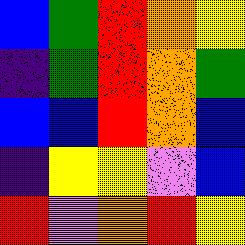[["blue", "green", "red", "orange", "yellow"], ["indigo", "green", "red", "orange", "green"], ["blue", "blue", "red", "orange", "blue"], ["indigo", "yellow", "yellow", "violet", "blue"], ["red", "violet", "orange", "red", "yellow"]]